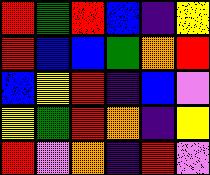[["red", "green", "red", "blue", "indigo", "yellow"], ["red", "blue", "blue", "green", "orange", "red"], ["blue", "yellow", "red", "indigo", "blue", "violet"], ["yellow", "green", "red", "orange", "indigo", "yellow"], ["red", "violet", "orange", "indigo", "red", "violet"]]